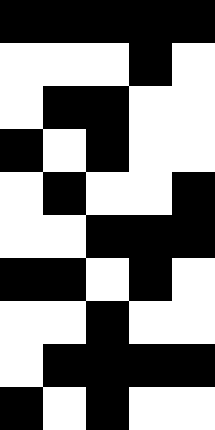[["black", "black", "black", "black", "black"], ["white", "white", "white", "black", "white"], ["white", "black", "black", "white", "white"], ["black", "white", "black", "white", "white"], ["white", "black", "white", "white", "black"], ["white", "white", "black", "black", "black"], ["black", "black", "white", "black", "white"], ["white", "white", "black", "white", "white"], ["white", "black", "black", "black", "black"], ["black", "white", "black", "white", "white"]]